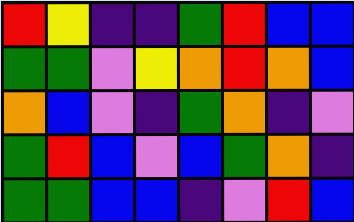[["red", "yellow", "indigo", "indigo", "green", "red", "blue", "blue"], ["green", "green", "violet", "yellow", "orange", "red", "orange", "blue"], ["orange", "blue", "violet", "indigo", "green", "orange", "indigo", "violet"], ["green", "red", "blue", "violet", "blue", "green", "orange", "indigo"], ["green", "green", "blue", "blue", "indigo", "violet", "red", "blue"]]